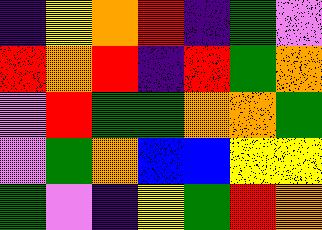[["indigo", "yellow", "orange", "red", "indigo", "green", "violet"], ["red", "orange", "red", "indigo", "red", "green", "orange"], ["violet", "red", "green", "green", "orange", "orange", "green"], ["violet", "green", "orange", "blue", "blue", "yellow", "yellow"], ["green", "violet", "indigo", "yellow", "green", "red", "orange"]]